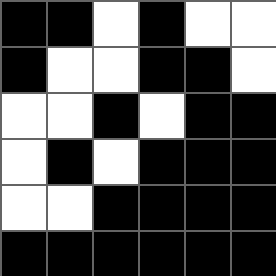[["black", "black", "white", "black", "white", "white"], ["black", "white", "white", "black", "black", "white"], ["white", "white", "black", "white", "black", "black"], ["white", "black", "white", "black", "black", "black"], ["white", "white", "black", "black", "black", "black"], ["black", "black", "black", "black", "black", "black"]]